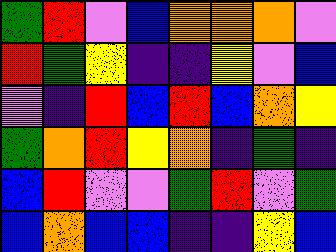[["green", "red", "violet", "blue", "orange", "orange", "orange", "violet"], ["red", "green", "yellow", "indigo", "indigo", "yellow", "violet", "blue"], ["violet", "indigo", "red", "blue", "red", "blue", "orange", "yellow"], ["green", "orange", "red", "yellow", "orange", "indigo", "green", "indigo"], ["blue", "red", "violet", "violet", "green", "red", "violet", "green"], ["blue", "orange", "blue", "blue", "indigo", "indigo", "yellow", "blue"]]